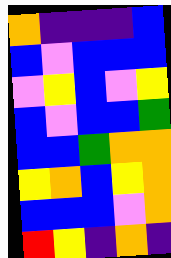[["orange", "indigo", "indigo", "indigo", "blue"], ["blue", "violet", "blue", "blue", "blue"], ["violet", "yellow", "blue", "violet", "yellow"], ["blue", "violet", "blue", "blue", "green"], ["blue", "blue", "green", "orange", "orange"], ["yellow", "orange", "blue", "yellow", "orange"], ["blue", "blue", "blue", "violet", "orange"], ["red", "yellow", "indigo", "orange", "indigo"]]